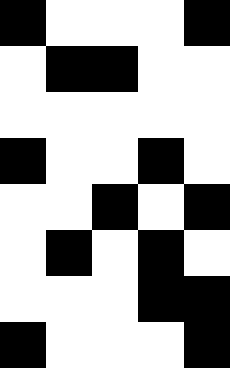[["black", "white", "white", "white", "black"], ["white", "black", "black", "white", "white"], ["white", "white", "white", "white", "white"], ["black", "white", "white", "black", "white"], ["white", "white", "black", "white", "black"], ["white", "black", "white", "black", "white"], ["white", "white", "white", "black", "black"], ["black", "white", "white", "white", "black"]]